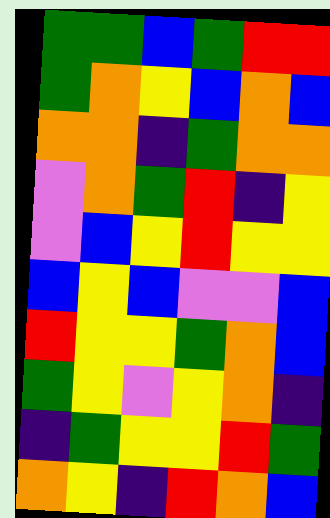[["green", "green", "blue", "green", "red", "red"], ["green", "orange", "yellow", "blue", "orange", "blue"], ["orange", "orange", "indigo", "green", "orange", "orange"], ["violet", "orange", "green", "red", "indigo", "yellow"], ["violet", "blue", "yellow", "red", "yellow", "yellow"], ["blue", "yellow", "blue", "violet", "violet", "blue"], ["red", "yellow", "yellow", "green", "orange", "blue"], ["green", "yellow", "violet", "yellow", "orange", "indigo"], ["indigo", "green", "yellow", "yellow", "red", "green"], ["orange", "yellow", "indigo", "red", "orange", "blue"]]